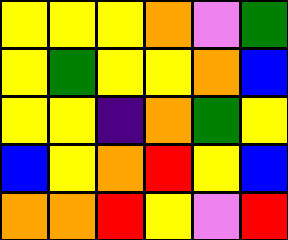[["yellow", "yellow", "yellow", "orange", "violet", "green"], ["yellow", "green", "yellow", "yellow", "orange", "blue"], ["yellow", "yellow", "indigo", "orange", "green", "yellow"], ["blue", "yellow", "orange", "red", "yellow", "blue"], ["orange", "orange", "red", "yellow", "violet", "red"]]